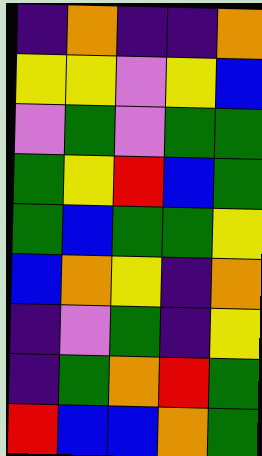[["indigo", "orange", "indigo", "indigo", "orange"], ["yellow", "yellow", "violet", "yellow", "blue"], ["violet", "green", "violet", "green", "green"], ["green", "yellow", "red", "blue", "green"], ["green", "blue", "green", "green", "yellow"], ["blue", "orange", "yellow", "indigo", "orange"], ["indigo", "violet", "green", "indigo", "yellow"], ["indigo", "green", "orange", "red", "green"], ["red", "blue", "blue", "orange", "green"]]